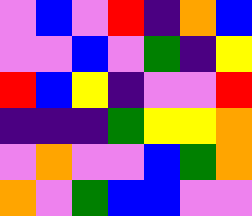[["violet", "blue", "violet", "red", "indigo", "orange", "blue"], ["violet", "violet", "blue", "violet", "green", "indigo", "yellow"], ["red", "blue", "yellow", "indigo", "violet", "violet", "red"], ["indigo", "indigo", "indigo", "green", "yellow", "yellow", "orange"], ["violet", "orange", "violet", "violet", "blue", "green", "orange"], ["orange", "violet", "green", "blue", "blue", "violet", "violet"]]